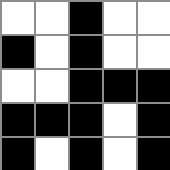[["white", "white", "black", "white", "white"], ["black", "white", "black", "white", "white"], ["white", "white", "black", "black", "black"], ["black", "black", "black", "white", "black"], ["black", "white", "black", "white", "black"]]